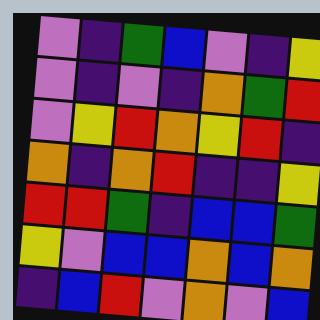[["violet", "indigo", "green", "blue", "violet", "indigo", "yellow"], ["violet", "indigo", "violet", "indigo", "orange", "green", "red"], ["violet", "yellow", "red", "orange", "yellow", "red", "indigo"], ["orange", "indigo", "orange", "red", "indigo", "indigo", "yellow"], ["red", "red", "green", "indigo", "blue", "blue", "green"], ["yellow", "violet", "blue", "blue", "orange", "blue", "orange"], ["indigo", "blue", "red", "violet", "orange", "violet", "blue"]]